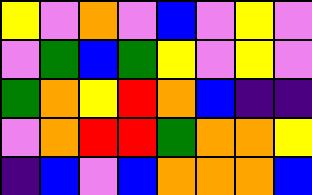[["yellow", "violet", "orange", "violet", "blue", "violet", "yellow", "violet"], ["violet", "green", "blue", "green", "yellow", "violet", "yellow", "violet"], ["green", "orange", "yellow", "red", "orange", "blue", "indigo", "indigo"], ["violet", "orange", "red", "red", "green", "orange", "orange", "yellow"], ["indigo", "blue", "violet", "blue", "orange", "orange", "orange", "blue"]]